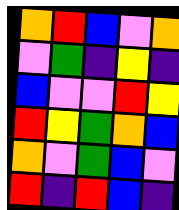[["orange", "red", "blue", "violet", "orange"], ["violet", "green", "indigo", "yellow", "indigo"], ["blue", "violet", "violet", "red", "yellow"], ["red", "yellow", "green", "orange", "blue"], ["orange", "violet", "green", "blue", "violet"], ["red", "indigo", "red", "blue", "indigo"]]